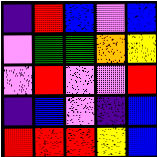[["indigo", "red", "blue", "violet", "blue"], ["violet", "green", "green", "orange", "yellow"], ["violet", "red", "violet", "violet", "red"], ["indigo", "blue", "violet", "indigo", "blue"], ["red", "red", "red", "yellow", "blue"]]